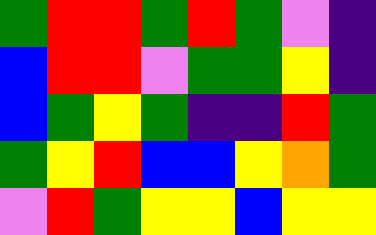[["green", "red", "red", "green", "red", "green", "violet", "indigo"], ["blue", "red", "red", "violet", "green", "green", "yellow", "indigo"], ["blue", "green", "yellow", "green", "indigo", "indigo", "red", "green"], ["green", "yellow", "red", "blue", "blue", "yellow", "orange", "green"], ["violet", "red", "green", "yellow", "yellow", "blue", "yellow", "yellow"]]